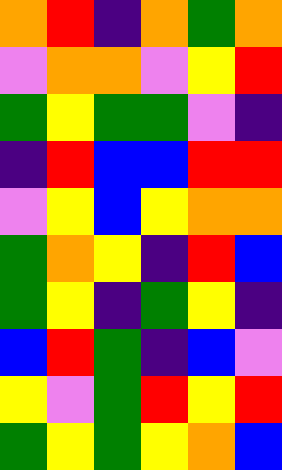[["orange", "red", "indigo", "orange", "green", "orange"], ["violet", "orange", "orange", "violet", "yellow", "red"], ["green", "yellow", "green", "green", "violet", "indigo"], ["indigo", "red", "blue", "blue", "red", "red"], ["violet", "yellow", "blue", "yellow", "orange", "orange"], ["green", "orange", "yellow", "indigo", "red", "blue"], ["green", "yellow", "indigo", "green", "yellow", "indigo"], ["blue", "red", "green", "indigo", "blue", "violet"], ["yellow", "violet", "green", "red", "yellow", "red"], ["green", "yellow", "green", "yellow", "orange", "blue"]]